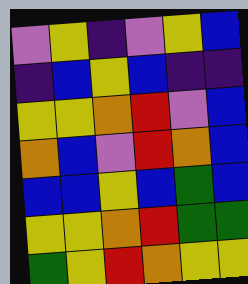[["violet", "yellow", "indigo", "violet", "yellow", "blue"], ["indigo", "blue", "yellow", "blue", "indigo", "indigo"], ["yellow", "yellow", "orange", "red", "violet", "blue"], ["orange", "blue", "violet", "red", "orange", "blue"], ["blue", "blue", "yellow", "blue", "green", "blue"], ["yellow", "yellow", "orange", "red", "green", "green"], ["green", "yellow", "red", "orange", "yellow", "yellow"]]